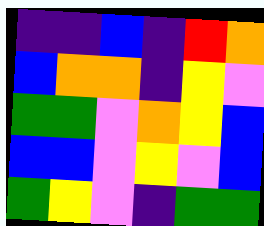[["indigo", "indigo", "blue", "indigo", "red", "orange"], ["blue", "orange", "orange", "indigo", "yellow", "violet"], ["green", "green", "violet", "orange", "yellow", "blue"], ["blue", "blue", "violet", "yellow", "violet", "blue"], ["green", "yellow", "violet", "indigo", "green", "green"]]